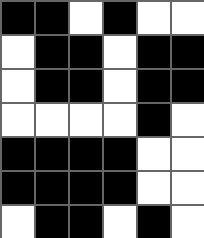[["black", "black", "white", "black", "white", "white"], ["white", "black", "black", "white", "black", "black"], ["white", "black", "black", "white", "black", "black"], ["white", "white", "white", "white", "black", "white"], ["black", "black", "black", "black", "white", "white"], ["black", "black", "black", "black", "white", "white"], ["white", "black", "black", "white", "black", "white"]]